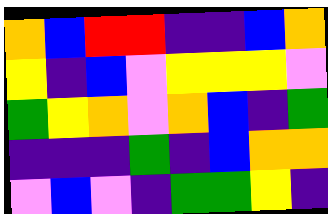[["orange", "blue", "red", "red", "indigo", "indigo", "blue", "orange"], ["yellow", "indigo", "blue", "violet", "yellow", "yellow", "yellow", "violet"], ["green", "yellow", "orange", "violet", "orange", "blue", "indigo", "green"], ["indigo", "indigo", "indigo", "green", "indigo", "blue", "orange", "orange"], ["violet", "blue", "violet", "indigo", "green", "green", "yellow", "indigo"]]